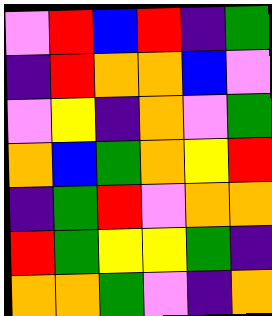[["violet", "red", "blue", "red", "indigo", "green"], ["indigo", "red", "orange", "orange", "blue", "violet"], ["violet", "yellow", "indigo", "orange", "violet", "green"], ["orange", "blue", "green", "orange", "yellow", "red"], ["indigo", "green", "red", "violet", "orange", "orange"], ["red", "green", "yellow", "yellow", "green", "indigo"], ["orange", "orange", "green", "violet", "indigo", "orange"]]